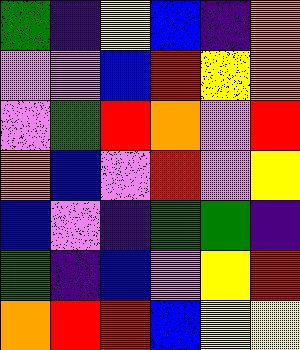[["green", "indigo", "yellow", "blue", "indigo", "orange"], ["violet", "violet", "blue", "red", "yellow", "orange"], ["violet", "green", "red", "orange", "violet", "red"], ["orange", "blue", "violet", "red", "violet", "yellow"], ["blue", "violet", "indigo", "green", "green", "indigo"], ["green", "indigo", "blue", "violet", "yellow", "red"], ["orange", "red", "red", "blue", "yellow", "yellow"]]